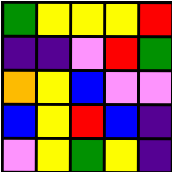[["green", "yellow", "yellow", "yellow", "red"], ["indigo", "indigo", "violet", "red", "green"], ["orange", "yellow", "blue", "violet", "violet"], ["blue", "yellow", "red", "blue", "indigo"], ["violet", "yellow", "green", "yellow", "indigo"]]